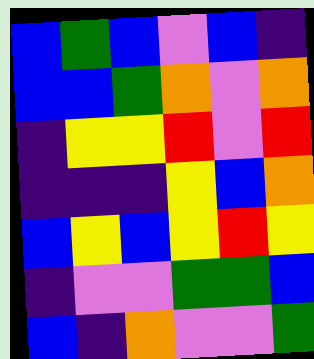[["blue", "green", "blue", "violet", "blue", "indigo"], ["blue", "blue", "green", "orange", "violet", "orange"], ["indigo", "yellow", "yellow", "red", "violet", "red"], ["indigo", "indigo", "indigo", "yellow", "blue", "orange"], ["blue", "yellow", "blue", "yellow", "red", "yellow"], ["indigo", "violet", "violet", "green", "green", "blue"], ["blue", "indigo", "orange", "violet", "violet", "green"]]